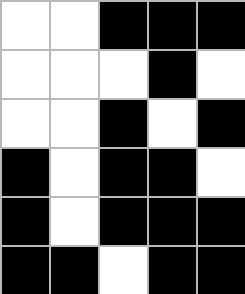[["white", "white", "black", "black", "black"], ["white", "white", "white", "black", "white"], ["white", "white", "black", "white", "black"], ["black", "white", "black", "black", "white"], ["black", "white", "black", "black", "black"], ["black", "black", "white", "black", "black"]]